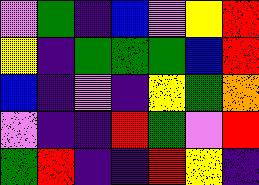[["violet", "green", "indigo", "blue", "violet", "yellow", "red"], ["yellow", "indigo", "green", "green", "green", "blue", "red"], ["blue", "indigo", "violet", "indigo", "yellow", "green", "orange"], ["violet", "indigo", "indigo", "red", "green", "violet", "red"], ["green", "red", "indigo", "indigo", "red", "yellow", "indigo"]]